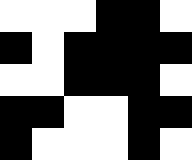[["white", "white", "white", "black", "black", "white"], ["black", "white", "black", "black", "black", "black"], ["white", "white", "black", "black", "black", "white"], ["black", "black", "white", "white", "black", "black"], ["black", "white", "white", "white", "black", "white"]]